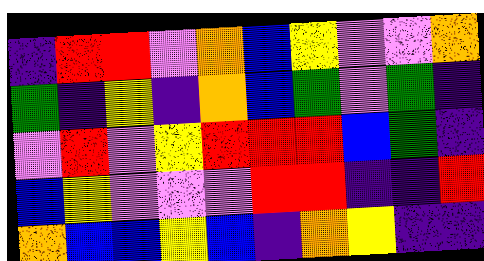[["indigo", "red", "red", "violet", "orange", "blue", "yellow", "violet", "violet", "orange"], ["green", "indigo", "yellow", "indigo", "orange", "blue", "green", "violet", "green", "indigo"], ["violet", "red", "violet", "yellow", "red", "red", "red", "blue", "green", "indigo"], ["blue", "yellow", "violet", "violet", "violet", "red", "red", "indigo", "indigo", "red"], ["orange", "blue", "blue", "yellow", "blue", "indigo", "orange", "yellow", "indigo", "indigo"]]